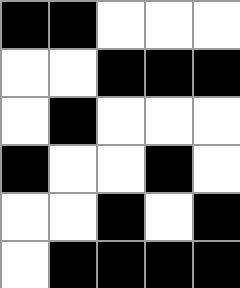[["black", "black", "white", "white", "white"], ["white", "white", "black", "black", "black"], ["white", "black", "white", "white", "white"], ["black", "white", "white", "black", "white"], ["white", "white", "black", "white", "black"], ["white", "black", "black", "black", "black"]]